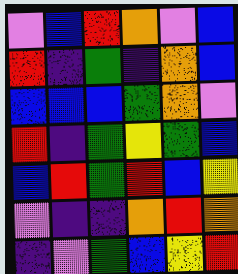[["violet", "blue", "red", "orange", "violet", "blue"], ["red", "indigo", "green", "indigo", "orange", "blue"], ["blue", "blue", "blue", "green", "orange", "violet"], ["red", "indigo", "green", "yellow", "green", "blue"], ["blue", "red", "green", "red", "blue", "yellow"], ["violet", "indigo", "indigo", "orange", "red", "orange"], ["indigo", "violet", "green", "blue", "yellow", "red"]]